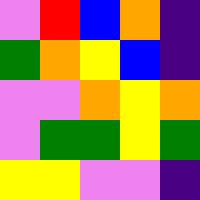[["violet", "red", "blue", "orange", "indigo"], ["green", "orange", "yellow", "blue", "indigo"], ["violet", "violet", "orange", "yellow", "orange"], ["violet", "green", "green", "yellow", "green"], ["yellow", "yellow", "violet", "violet", "indigo"]]